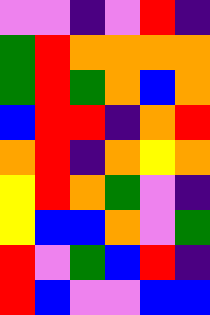[["violet", "violet", "indigo", "violet", "red", "indigo"], ["green", "red", "orange", "orange", "orange", "orange"], ["green", "red", "green", "orange", "blue", "orange"], ["blue", "red", "red", "indigo", "orange", "red"], ["orange", "red", "indigo", "orange", "yellow", "orange"], ["yellow", "red", "orange", "green", "violet", "indigo"], ["yellow", "blue", "blue", "orange", "violet", "green"], ["red", "violet", "green", "blue", "red", "indigo"], ["red", "blue", "violet", "violet", "blue", "blue"]]